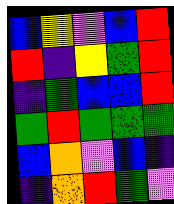[["blue", "yellow", "violet", "blue", "red"], ["red", "indigo", "yellow", "green", "red"], ["indigo", "green", "blue", "blue", "red"], ["green", "red", "green", "green", "green"], ["blue", "orange", "violet", "blue", "indigo"], ["indigo", "orange", "red", "green", "violet"]]